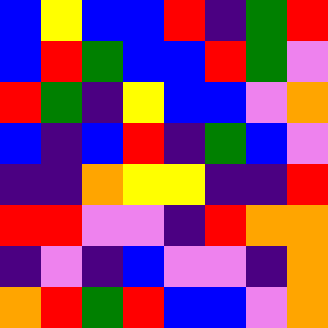[["blue", "yellow", "blue", "blue", "red", "indigo", "green", "red"], ["blue", "red", "green", "blue", "blue", "red", "green", "violet"], ["red", "green", "indigo", "yellow", "blue", "blue", "violet", "orange"], ["blue", "indigo", "blue", "red", "indigo", "green", "blue", "violet"], ["indigo", "indigo", "orange", "yellow", "yellow", "indigo", "indigo", "red"], ["red", "red", "violet", "violet", "indigo", "red", "orange", "orange"], ["indigo", "violet", "indigo", "blue", "violet", "violet", "indigo", "orange"], ["orange", "red", "green", "red", "blue", "blue", "violet", "orange"]]